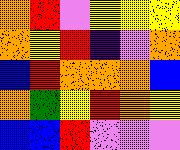[["orange", "red", "violet", "yellow", "yellow", "yellow"], ["orange", "yellow", "red", "indigo", "violet", "orange"], ["blue", "red", "orange", "orange", "orange", "blue"], ["orange", "green", "yellow", "red", "orange", "yellow"], ["blue", "blue", "red", "violet", "violet", "violet"]]